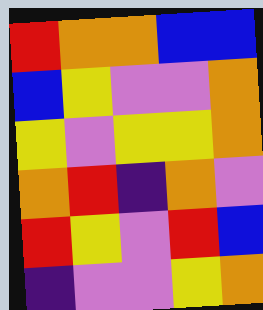[["red", "orange", "orange", "blue", "blue"], ["blue", "yellow", "violet", "violet", "orange"], ["yellow", "violet", "yellow", "yellow", "orange"], ["orange", "red", "indigo", "orange", "violet"], ["red", "yellow", "violet", "red", "blue"], ["indigo", "violet", "violet", "yellow", "orange"]]